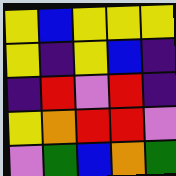[["yellow", "blue", "yellow", "yellow", "yellow"], ["yellow", "indigo", "yellow", "blue", "indigo"], ["indigo", "red", "violet", "red", "indigo"], ["yellow", "orange", "red", "red", "violet"], ["violet", "green", "blue", "orange", "green"]]